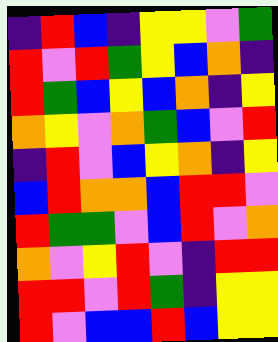[["indigo", "red", "blue", "indigo", "yellow", "yellow", "violet", "green"], ["red", "violet", "red", "green", "yellow", "blue", "orange", "indigo"], ["red", "green", "blue", "yellow", "blue", "orange", "indigo", "yellow"], ["orange", "yellow", "violet", "orange", "green", "blue", "violet", "red"], ["indigo", "red", "violet", "blue", "yellow", "orange", "indigo", "yellow"], ["blue", "red", "orange", "orange", "blue", "red", "red", "violet"], ["red", "green", "green", "violet", "blue", "red", "violet", "orange"], ["orange", "violet", "yellow", "red", "violet", "indigo", "red", "red"], ["red", "red", "violet", "red", "green", "indigo", "yellow", "yellow"], ["red", "violet", "blue", "blue", "red", "blue", "yellow", "yellow"]]